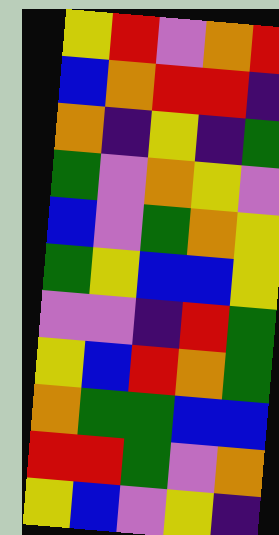[["yellow", "red", "violet", "orange", "red"], ["blue", "orange", "red", "red", "indigo"], ["orange", "indigo", "yellow", "indigo", "green"], ["green", "violet", "orange", "yellow", "violet"], ["blue", "violet", "green", "orange", "yellow"], ["green", "yellow", "blue", "blue", "yellow"], ["violet", "violet", "indigo", "red", "green"], ["yellow", "blue", "red", "orange", "green"], ["orange", "green", "green", "blue", "blue"], ["red", "red", "green", "violet", "orange"], ["yellow", "blue", "violet", "yellow", "indigo"]]